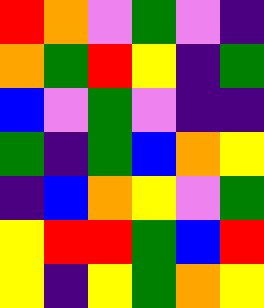[["red", "orange", "violet", "green", "violet", "indigo"], ["orange", "green", "red", "yellow", "indigo", "green"], ["blue", "violet", "green", "violet", "indigo", "indigo"], ["green", "indigo", "green", "blue", "orange", "yellow"], ["indigo", "blue", "orange", "yellow", "violet", "green"], ["yellow", "red", "red", "green", "blue", "red"], ["yellow", "indigo", "yellow", "green", "orange", "yellow"]]